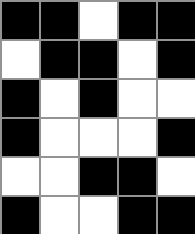[["black", "black", "white", "black", "black"], ["white", "black", "black", "white", "black"], ["black", "white", "black", "white", "white"], ["black", "white", "white", "white", "black"], ["white", "white", "black", "black", "white"], ["black", "white", "white", "black", "black"]]